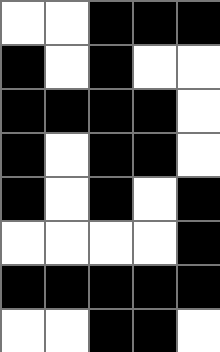[["white", "white", "black", "black", "black"], ["black", "white", "black", "white", "white"], ["black", "black", "black", "black", "white"], ["black", "white", "black", "black", "white"], ["black", "white", "black", "white", "black"], ["white", "white", "white", "white", "black"], ["black", "black", "black", "black", "black"], ["white", "white", "black", "black", "white"]]